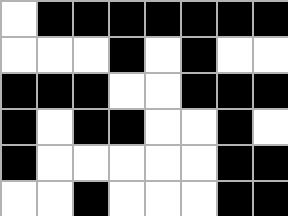[["white", "black", "black", "black", "black", "black", "black", "black"], ["white", "white", "white", "black", "white", "black", "white", "white"], ["black", "black", "black", "white", "white", "black", "black", "black"], ["black", "white", "black", "black", "white", "white", "black", "white"], ["black", "white", "white", "white", "white", "white", "black", "black"], ["white", "white", "black", "white", "white", "white", "black", "black"]]